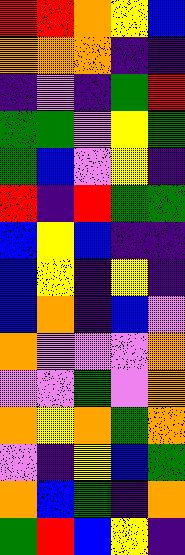[["red", "red", "orange", "yellow", "blue"], ["orange", "orange", "orange", "indigo", "indigo"], ["indigo", "violet", "indigo", "green", "red"], ["green", "green", "violet", "yellow", "green"], ["green", "blue", "violet", "yellow", "indigo"], ["red", "indigo", "red", "green", "green"], ["blue", "yellow", "blue", "indigo", "indigo"], ["blue", "yellow", "indigo", "yellow", "indigo"], ["blue", "orange", "indigo", "blue", "violet"], ["orange", "violet", "violet", "violet", "orange"], ["violet", "violet", "green", "violet", "orange"], ["orange", "yellow", "orange", "green", "orange"], ["violet", "indigo", "yellow", "blue", "green"], ["orange", "blue", "green", "indigo", "orange"], ["green", "red", "blue", "yellow", "indigo"]]